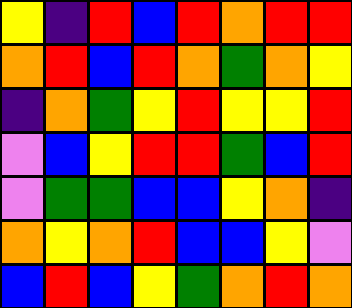[["yellow", "indigo", "red", "blue", "red", "orange", "red", "red"], ["orange", "red", "blue", "red", "orange", "green", "orange", "yellow"], ["indigo", "orange", "green", "yellow", "red", "yellow", "yellow", "red"], ["violet", "blue", "yellow", "red", "red", "green", "blue", "red"], ["violet", "green", "green", "blue", "blue", "yellow", "orange", "indigo"], ["orange", "yellow", "orange", "red", "blue", "blue", "yellow", "violet"], ["blue", "red", "blue", "yellow", "green", "orange", "red", "orange"]]